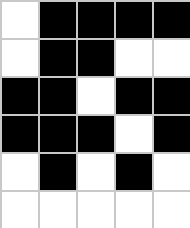[["white", "black", "black", "black", "black"], ["white", "black", "black", "white", "white"], ["black", "black", "white", "black", "black"], ["black", "black", "black", "white", "black"], ["white", "black", "white", "black", "white"], ["white", "white", "white", "white", "white"]]